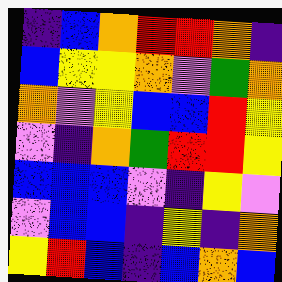[["indigo", "blue", "orange", "red", "red", "orange", "indigo"], ["blue", "yellow", "yellow", "orange", "violet", "green", "orange"], ["orange", "violet", "yellow", "blue", "blue", "red", "yellow"], ["violet", "indigo", "orange", "green", "red", "red", "yellow"], ["blue", "blue", "blue", "violet", "indigo", "yellow", "violet"], ["violet", "blue", "blue", "indigo", "yellow", "indigo", "orange"], ["yellow", "red", "blue", "indigo", "blue", "orange", "blue"]]